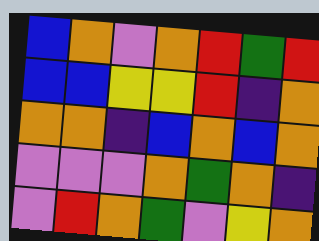[["blue", "orange", "violet", "orange", "red", "green", "red"], ["blue", "blue", "yellow", "yellow", "red", "indigo", "orange"], ["orange", "orange", "indigo", "blue", "orange", "blue", "orange"], ["violet", "violet", "violet", "orange", "green", "orange", "indigo"], ["violet", "red", "orange", "green", "violet", "yellow", "orange"]]